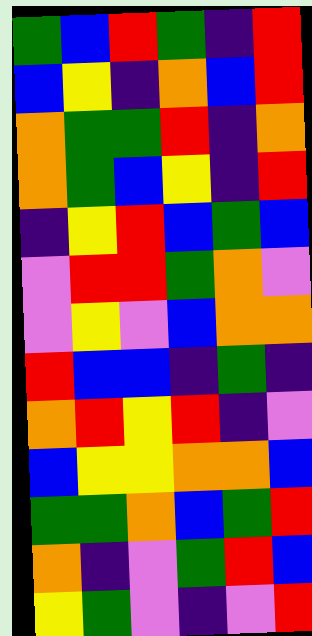[["green", "blue", "red", "green", "indigo", "red"], ["blue", "yellow", "indigo", "orange", "blue", "red"], ["orange", "green", "green", "red", "indigo", "orange"], ["orange", "green", "blue", "yellow", "indigo", "red"], ["indigo", "yellow", "red", "blue", "green", "blue"], ["violet", "red", "red", "green", "orange", "violet"], ["violet", "yellow", "violet", "blue", "orange", "orange"], ["red", "blue", "blue", "indigo", "green", "indigo"], ["orange", "red", "yellow", "red", "indigo", "violet"], ["blue", "yellow", "yellow", "orange", "orange", "blue"], ["green", "green", "orange", "blue", "green", "red"], ["orange", "indigo", "violet", "green", "red", "blue"], ["yellow", "green", "violet", "indigo", "violet", "red"]]